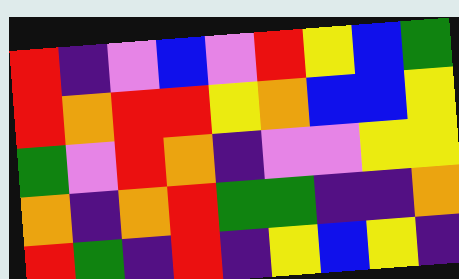[["red", "indigo", "violet", "blue", "violet", "red", "yellow", "blue", "green"], ["red", "orange", "red", "red", "yellow", "orange", "blue", "blue", "yellow"], ["green", "violet", "red", "orange", "indigo", "violet", "violet", "yellow", "yellow"], ["orange", "indigo", "orange", "red", "green", "green", "indigo", "indigo", "orange"], ["red", "green", "indigo", "red", "indigo", "yellow", "blue", "yellow", "indigo"]]